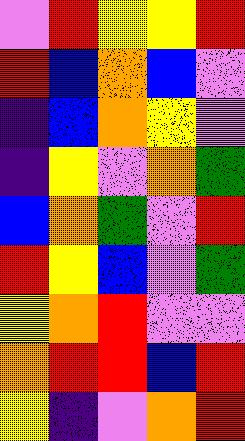[["violet", "red", "yellow", "yellow", "red"], ["red", "blue", "orange", "blue", "violet"], ["indigo", "blue", "orange", "yellow", "violet"], ["indigo", "yellow", "violet", "orange", "green"], ["blue", "orange", "green", "violet", "red"], ["red", "yellow", "blue", "violet", "green"], ["yellow", "orange", "red", "violet", "violet"], ["orange", "red", "red", "blue", "red"], ["yellow", "indigo", "violet", "orange", "red"]]